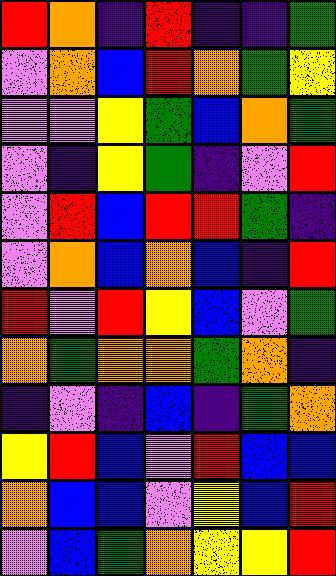[["red", "orange", "indigo", "red", "indigo", "indigo", "green"], ["violet", "orange", "blue", "red", "orange", "green", "yellow"], ["violet", "violet", "yellow", "green", "blue", "orange", "green"], ["violet", "indigo", "yellow", "green", "indigo", "violet", "red"], ["violet", "red", "blue", "red", "red", "green", "indigo"], ["violet", "orange", "blue", "orange", "blue", "indigo", "red"], ["red", "violet", "red", "yellow", "blue", "violet", "green"], ["orange", "green", "orange", "orange", "green", "orange", "indigo"], ["indigo", "violet", "indigo", "blue", "indigo", "green", "orange"], ["yellow", "red", "blue", "violet", "red", "blue", "blue"], ["orange", "blue", "blue", "violet", "yellow", "blue", "red"], ["violet", "blue", "green", "orange", "yellow", "yellow", "red"]]